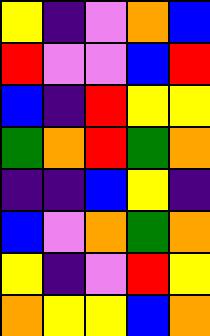[["yellow", "indigo", "violet", "orange", "blue"], ["red", "violet", "violet", "blue", "red"], ["blue", "indigo", "red", "yellow", "yellow"], ["green", "orange", "red", "green", "orange"], ["indigo", "indigo", "blue", "yellow", "indigo"], ["blue", "violet", "orange", "green", "orange"], ["yellow", "indigo", "violet", "red", "yellow"], ["orange", "yellow", "yellow", "blue", "orange"]]